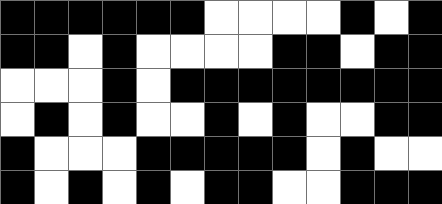[["black", "black", "black", "black", "black", "black", "white", "white", "white", "white", "black", "white", "black"], ["black", "black", "white", "black", "white", "white", "white", "white", "black", "black", "white", "black", "black"], ["white", "white", "white", "black", "white", "black", "black", "black", "black", "black", "black", "black", "black"], ["white", "black", "white", "black", "white", "white", "black", "white", "black", "white", "white", "black", "black"], ["black", "white", "white", "white", "black", "black", "black", "black", "black", "white", "black", "white", "white"], ["black", "white", "black", "white", "black", "white", "black", "black", "white", "white", "black", "black", "black"]]